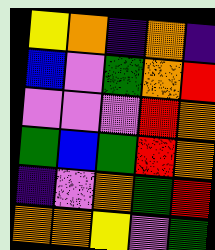[["yellow", "orange", "indigo", "orange", "indigo"], ["blue", "violet", "green", "orange", "red"], ["violet", "violet", "violet", "red", "orange"], ["green", "blue", "green", "red", "orange"], ["indigo", "violet", "orange", "green", "red"], ["orange", "orange", "yellow", "violet", "green"]]